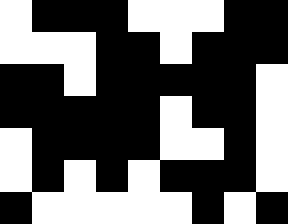[["white", "black", "black", "black", "white", "white", "white", "black", "black"], ["white", "white", "white", "black", "black", "white", "black", "black", "black"], ["black", "black", "white", "black", "black", "black", "black", "black", "white"], ["black", "black", "black", "black", "black", "white", "black", "black", "white"], ["white", "black", "black", "black", "black", "white", "white", "black", "white"], ["white", "black", "white", "black", "white", "black", "black", "black", "white"], ["black", "white", "white", "white", "white", "white", "black", "white", "black"]]